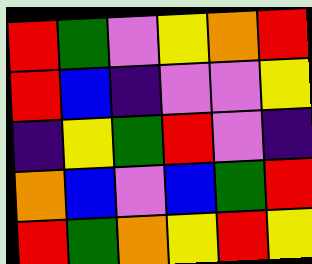[["red", "green", "violet", "yellow", "orange", "red"], ["red", "blue", "indigo", "violet", "violet", "yellow"], ["indigo", "yellow", "green", "red", "violet", "indigo"], ["orange", "blue", "violet", "blue", "green", "red"], ["red", "green", "orange", "yellow", "red", "yellow"]]